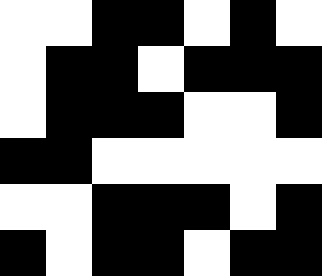[["white", "white", "black", "black", "white", "black", "white"], ["white", "black", "black", "white", "black", "black", "black"], ["white", "black", "black", "black", "white", "white", "black"], ["black", "black", "white", "white", "white", "white", "white"], ["white", "white", "black", "black", "black", "white", "black"], ["black", "white", "black", "black", "white", "black", "black"]]